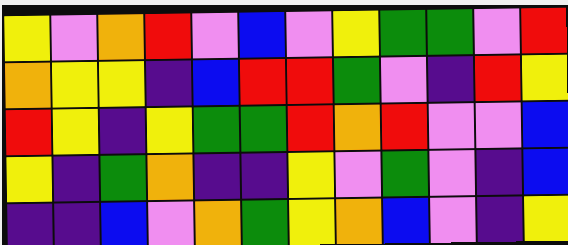[["yellow", "violet", "orange", "red", "violet", "blue", "violet", "yellow", "green", "green", "violet", "red"], ["orange", "yellow", "yellow", "indigo", "blue", "red", "red", "green", "violet", "indigo", "red", "yellow"], ["red", "yellow", "indigo", "yellow", "green", "green", "red", "orange", "red", "violet", "violet", "blue"], ["yellow", "indigo", "green", "orange", "indigo", "indigo", "yellow", "violet", "green", "violet", "indigo", "blue"], ["indigo", "indigo", "blue", "violet", "orange", "green", "yellow", "orange", "blue", "violet", "indigo", "yellow"]]